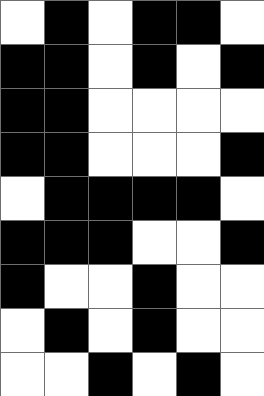[["white", "black", "white", "black", "black", "white"], ["black", "black", "white", "black", "white", "black"], ["black", "black", "white", "white", "white", "white"], ["black", "black", "white", "white", "white", "black"], ["white", "black", "black", "black", "black", "white"], ["black", "black", "black", "white", "white", "black"], ["black", "white", "white", "black", "white", "white"], ["white", "black", "white", "black", "white", "white"], ["white", "white", "black", "white", "black", "white"]]